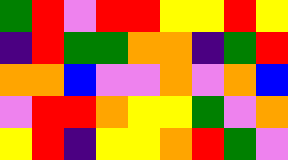[["green", "red", "violet", "red", "red", "yellow", "yellow", "red", "yellow"], ["indigo", "red", "green", "green", "orange", "orange", "indigo", "green", "red"], ["orange", "orange", "blue", "violet", "violet", "orange", "violet", "orange", "blue"], ["violet", "red", "red", "orange", "yellow", "yellow", "green", "violet", "orange"], ["yellow", "red", "indigo", "yellow", "yellow", "orange", "red", "green", "violet"]]